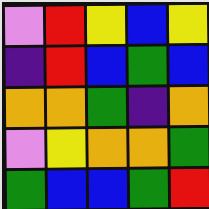[["violet", "red", "yellow", "blue", "yellow"], ["indigo", "red", "blue", "green", "blue"], ["orange", "orange", "green", "indigo", "orange"], ["violet", "yellow", "orange", "orange", "green"], ["green", "blue", "blue", "green", "red"]]